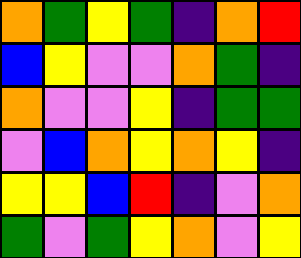[["orange", "green", "yellow", "green", "indigo", "orange", "red"], ["blue", "yellow", "violet", "violet", "orange", "green", "indigo"], ["orange", "violet", "violet", "yellow", "indigo", "green", "green"], ["violet", "blue", "orange", "yellow", "orange", "yellow", "indigo"], ["yellow", "yellow", "blue", "red", "indigo", "violet", "orange"], ["green", "violet", "green", "yellow", "orange", "violet", "yellow"]]